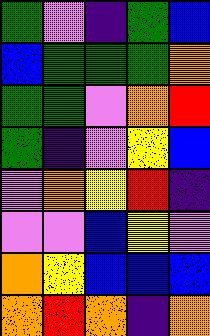[["green", "violet", "indigo", "green", "blue"], ["blue", "green", "green", "green", "orange"], ["green", "green", "violet", "orange", "red"], ["green", "indigo", "violet", "yellow", "blue"], ["violet", "orange", "yellow", "red", "indigo"], ["violet", "violet", "blue", "yellow", "violet"], ["orange", "yellow", "blue", "blue", "blue"], ["orange", "red", "orange", "indigo", "orange"]]